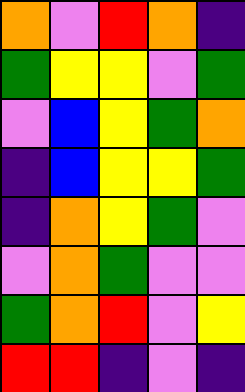[["orange", "violet", "red", "orange", "indigo"], ["green", "yellow", "yellow", "violet", "green"], ["violet", "blue", "yellow", "green", "orange"], ["indigo", "blue", "yellow", "yellow", "green"], ["indigo", "orange", "yellow", "green", "violet"], ["violet", "orange", "green", "violet", "violet"], ["green", "orange", "red", "violet", "yellow"], ["red", "red", "indigo", "violet", "indigo"]]